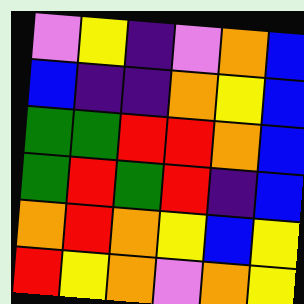[["violet", "yellow", "indigo", "violet", "orange", "blue"], ["blue", "indigo", "indigo", "orange", "yellow", "blue"], ["green", "green", "red", "red", "orange", "blue"], ["green", "red", "green", "red", "indigo", "blue"], ["orange", "red", "orange", "yellow", "blue", "yellow"], ["red", "yellow", "orange", "violet", "orange", "yellow"]]